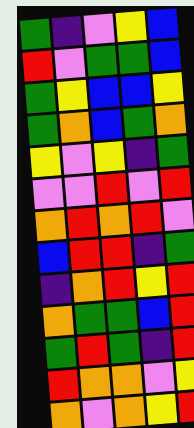[["green", "indigo", "violet", "yellow", "blue"], ["red", "violet", "green", "green", "blue"], ["green", "yellow", "blue", "blue", "yellow"], ["green", "orange", "blue", "green", "orange"], ["yellow", "violet", "yellow", "indigo", "green"], ["violet", "violet", "red", "violet", "red"], ["orange", "red", "orange", "red", "violet"], ["blue", "red", "red", "indigo", "green"], ["indigo", "orange", "red", "yellow", "red"], ["orange", "green", "green", "blue", "red"], ["green", "red", "green", "indigo", "red"], ["red", "orange", "orange", "violet", "yellow"], ["orange", "violet", "orange", "yellow", "red"]]